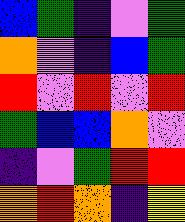[["blue", "green", "indigo", "violet", "green"], ["orange", "violet", "indigo", "blue", "green"], ["red", "violet", "red", "violet", "red"], ["green", "blue", "blue", "orange", "violet"], ["indigo", "violet", "green", "red", "red"], ["orange", "red", "orange", "indigo", "yellow"]]